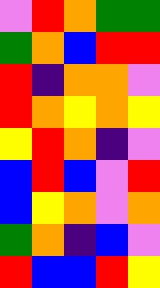[["violet", "red", "orange", "green", "green"], ["green", "orange", "blue", "red", "red"], ["red", "indigo", "orange", "orange", "violet"], ["red", "orange", "yellow", "orange", "yellow"], ["yellow", "red", "orange", "indigo", "violet"], ["blue", "red", "blue", "violet", "red"], ["blue", "yellow", "orange", "violet", "orange"], ["green", "orange", "indigo", "blue", "violet"], ["red", "blue", "blue", "red", "yellow"]]